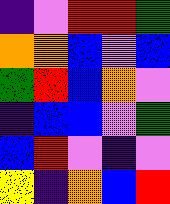[["indigo", "violet", "red", "red", "green"], ["orange", "orange", "blue", "violet", "blue"], ["green", "red", "blue", "orange", "violet"], ["indigo", "blue", "blue", "violet", "green"], ["blue", "red", "violet", "indigo", "violet"], ["yellow", "indigo", "orange", "blue", "red"]]